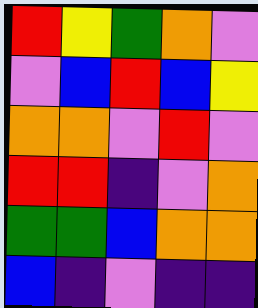[["red", "yellow", "green", "orange", "violet"], ["violet", "blue", "red", "blue", "yellow"], ["orange", "orange", "violet", "red", "violet"], ["red", "red", "indigo", "violet", "orange"], ["green", "green", "blue", "orange", "orange"], ["blue", "indigo", "violet", "indigo", "indigo"]]